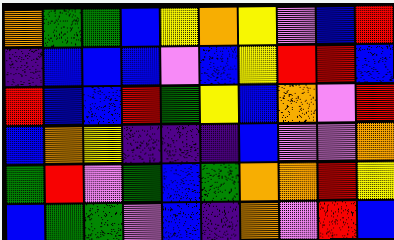[["orange", "green", "green", "blue", "yellow", "orange", "yellow", "violet", "blue", "red"], ["indigo", "blue", "blue", "blue", "violet", "blue", "yellow", "red", "red", "blue"], ["red", "blue", "blue", "red", "green", "yellow", "blue", "orange", "violet", "red"], ["blue", "orange", "yellow", "indigo", "indigo", "indigo", "blue", "violet", "violet", "orange"], ["green", "red", "violet", "green", "blue", "green", "orange", "orange", "red", "yellow"], ["blue", "green", "green", "violet", "blue", "indigo", "orange", "violet", "red", "blue"]]